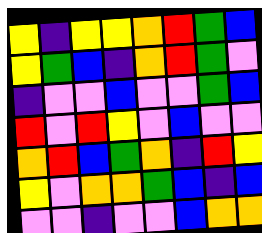[["yellow", "indigo", "yellow", "yellow", "orange", "red", "green", "blue"], ["yellow", "green", "blue", "indigo", "orange", "red", "green", "violet"], ["indigo", "violet", "violet", "blue", "violet", "violet", "green", "blue"], ["red", "violet", "red", "yellow", "violet", "blue", "violet", "violet"], ["orange", "red", "blue", "green", "orange", "indigo", "red", "yellow"], ["yellow", "violet", "orange", "orange", "green", "blue", "indigo", "blue"], ["violet", "violet", "indigo", "violet", "violet", "blue", "orange", "orange"]]